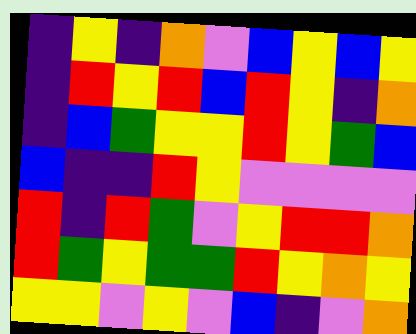[["indigo", "yellow", "indigo", "orange", "violet", "blue", "yellow", "blue", "yellow"], ["indigo", "red", "yellow", "red", "blue", "red", "yellow", "indigo", "orange"], ["indigo", "blue", "green", "yellow", "yellow", "red", "yellow", "green", "blue"], ["blue", "indigo", "indigo", "red", "yellow", "violet", "violet", "violet", "violet"], ["red", "indigo", "red", "green", "violet", "yellow", "red", "red", "orange"], ["red", "green", "yellow", "green", "green", "red", "yellow", "orange", "yellow"], ["yellow", "yellow", "violet", "yellow", "violet", "blue", "indigo", "violet", "orange"]]